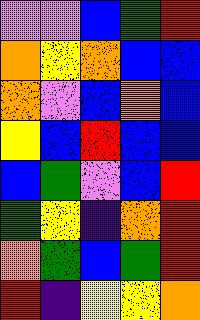[["violet", "violet", "blue", "green", "red"], ["orange", "yellow", "orange", "blue", "blue"], ["orange", "violet", "blue", "orange", "blue"], ["yellow", "blue", "red", "blue", "blue"], ["blue", "green", "violet", "blue", "red"], ["green", "yellow", "indigo", "orange", "red"], ["orange", "green", "blue", "green", "red"], ["red", "indigo", "yellow", "yellow", "orange"]]